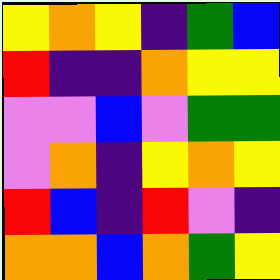[["yellow", "orange", "yellow", "indigo", "green", "blue"], ["red", "indigo", "indigo", "orange", "yellow", "yellow"], ["violet", "violet", "blue", "violet", "green", "green"], ["violet", "orange", "indigo", "yellow", "orange", "yellow"], ["red", "blue", "indigo", "red", "violet", "indigo"], ["orange", "orange", "blue", "orange", "green", "yellow"]]